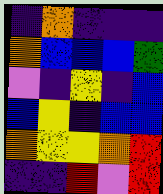[["indigo", "orange", "indigo", "indigo", "indigo"], ["orange", "blue", "blue", "blue", "green"], ["violet", "indigo", "yellow", "indigo", "blue"], ["blue", "yellow", "indigo", "blue", "blue"], ["orange", "yellow", "yellow", "orange", "red"], ["indigo", "indigo", "red", "violet", "red"]]